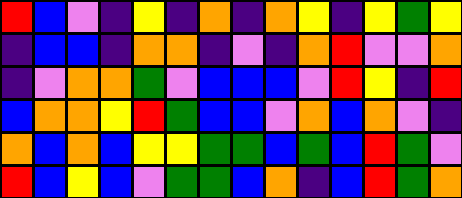[["red", "blue", "violet", "indigo", "yellow", "indigo", "orange", "indigo", "orange", "yellow", "indigo", "yellow", "green", "yellow"], ["indigo", "blue", "blue", "indigo", "orange", "orange", "indigo", "violet", "indigo", "orange", "red", "violet", "violet", "orange"], ["indigo", "violet", "orange", "orange", "green", "violet", "blue", "blue", "blue", "violet", "red", "yellow", "indigo", "red"], ["blue", "orange", "orange", "yellow", "red", "green", "blue", "blue", "violet", "orange", "blue", "orange", "violet", "indigo"], ["orange", "blue", "orange", "blue", "yellow", "yellow", "green", "green", "blue", "green", "blue", "red", "green", "violet"], ["red", "blue", "yellow", "blue", "violet", "green", "green", "blue", "orange", "indigo", "blue", "red", "green", "orange"]]